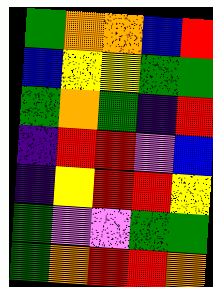[["green", "orange", "orange", "blue", "red"], ["blue", "yellow", "yellow", "green", "green"], ["green", "orange", "green", "indigo", "red"], ["indigo", "red", "red", "violet", "blue"], ["indigo", "yellow", "red", "red", "yellow"], ["green", "violet", "violet", "green", "green"], ["green", "orange", "red", "red", "orange"]]